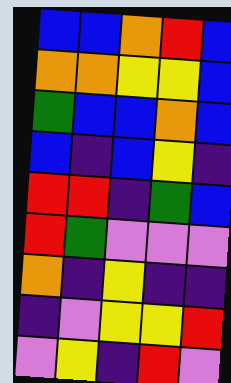[["blue", "blue", "orange", "red", "blue"], ["orange", "orange", "yellow", "yellow", "blue"], ["green", "blue", "blue", "orange", "blue"], ["blue", "indigo", "blue", "yellow", "indigo"], ["red", "red", "indigo", "green", "blue"], ["red", "green", "violet", "violet", "violet"], ["orange", "indigo", "yellow", "indigo", "indigo"], ["indigo", "violet", "yellow", "yellow", "red"], ["violet", "yellow", "indigo", "red", "violet"]]